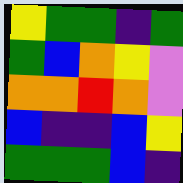[["yellow", "green", "green", "indigo", "green"], ["green", "blue", "orange", "yellow", "violet"], ["orange", "orange", "red", "orange", "violet"], ["blue", "indigo", "indigo", "blue", "yellow"], ["green", "green", "green", "blue", "indigo"]]